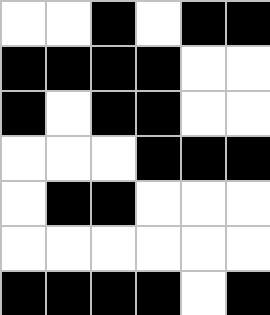[["white", "white", "black", "white", "black", "black"], ["black", "black", "black", "black", "white", "white"], ["black", "white", "black", "black", "white", "white"], ["white", "white", "white", "black", "black", "black"], ["white", "black", "black", "white", "white", "white"], ["white", "white", "white", "white", "white", "white"], ["black", "black", "black", "black", "white", "black"]]